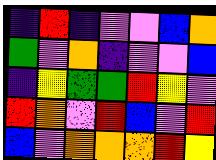[["indigo", "red", "indigo", "violet", "violet", "blue", "orange"], ["green", "violet", "orange", "indigo", "violet", "violet", "blue"], ["indigo", "yellow", "green", "green", "red", "yellow", "violet"], ["red", "orange", "violet", "red", "blue", "violet", "red"], ["blue", "violet", "orange", "orange", "orange", "red", "yellow"]]